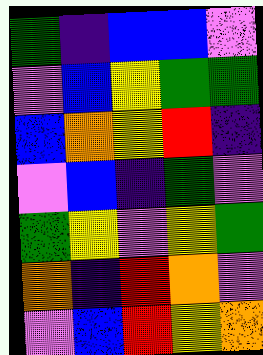[["green", "indigo", "blue", "blue", "violet"], ["violet", "blue", "yellow", "green", "green"], ["blue", "orange", "yellow", "red", "indigo"], ["violet", "blue", "indigo", "green", "violet"], ["green", "yellow", "violet", "yellow", "green"], ["orange", "indigo", "red", "orange", "violet"], ["violet", "blue", "red", "yellow", "orange"]]